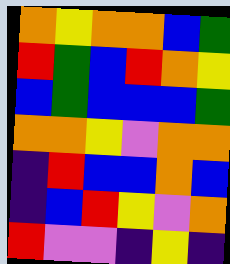[["orange", "yellow", "orange", "orange", "blue", "green"], ["red", "green", "blue", "red", "orange", "yellow"], ["blue", "green", "blue", "blue", "blue", "green"], ["orange", "orange", "yellow", "violet", "orange", "orange"], ["indigo", "red", "blue", "blue", "orange", "blue"], ["indigo", "blue", "red", "yellow", "violet", "orange"], ["red", "violet", "violet", "indigo", "yellow", "indigo"]]